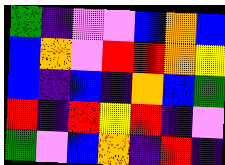[["green", "indigo", "violet", "violet", "blue", "orange", "blue"], ["blue", "orange", "violet", "red", "red", "orange", "yellow"], ["blue", "indigo", "blue", "indigo", "orange", "blue", "green"], ["red", "indigo", "red", "yellow", "red", "indigo", "violet"], ["green", "violet", "blue", "orange", "indigo", "red", "indigo"]]